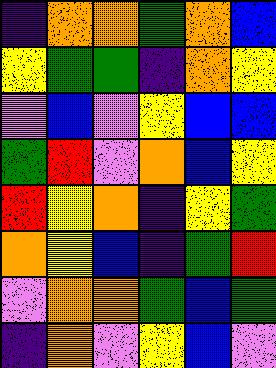[["indigo", "orange", "orange", "green", "orange", "blue"], ["yellow", "green", "green", "indigo", "orange", "yellow"], ["violet", "blue", "violet", "yellow", "blue", "blue"], ["green", "red", "violet", "orange", "blue", "yellow"], ["red", "yellow", "orange", "indigo", "yellow", "green"], ["orange", "yellow", "blue", "indigo", "green", "red"], ["violet", "orange", "orange", "green", "blue", "green"], ["indigo", "orange", "violet", "yellow", "blue", "violet"]]